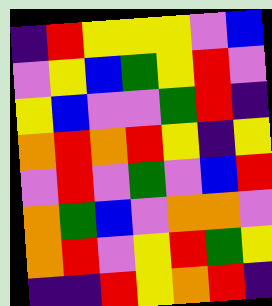[["indigo", "red", "yellow", "yellow", "yellow", "violet", "blue"], ["violet", "yellow", "blue", "green", "yellow", "red", "violet"], ["yellow", "blue", "violet", "violet", "green", "red", "indigo"], ["orange", "red", "orange", "red", "yellow", "indigo", "yellow"], ["violet", "red", "violet", "green", "violet", "blue", "red"], ["orange", "green", "blue", "violet", "orange", "orange", "violet"], ["orange", "red", "violet", "yellow", "red", "green", "yellow"], ["indigo", "indigo", "red", "yellow", "orange", "red", "indigo"]]